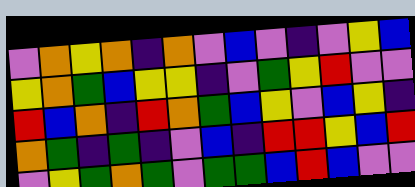[["violet", "orange", "yellow", "orange", "indigo", "orange", "violet", "blue", "violet", "indigo", "violet", "yellow", "blue"], ["yellow", "orange", "green", "blue", "yellow", "yellow", "indigo", "violet", "green", "yellow", "red", "violet", "violet"], ["red", "blue", "orange", "indigo", "red", "orange", "green", "blue", "yellow", "violet", "blue", "yellow", "indigo"], ["orange", "green", "indigo", "green", "indigo", "violet", "blue", "indigo", "red", "red", "yellow", "blue", "red"], ["violet", "yellow", "green", "orange", "green", "violet", "green", "green", "blue", "red", "blue", "violet", "violet"]]